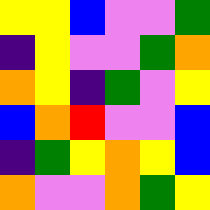[["yellow", "yellow", "blue", "violet", "violet", "green"], ["indigo", "yellow", "violet", "violet", "green", "orange"], ["orange", "yellow", "indigo", "green", "violet", "yellow"], ["blue", "orange", "red", "violet", "violet", "blue"], ["indigo", "green", "yellow", "orange", "yellow", "blue"], ["orange", "violet", "violet", "orange", "green", "yellow"]]